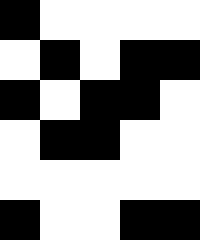[["black", "white", "white", "white", "white"], ["white", "black", "white", "black", "black"], ["black", "white", "black", "black", "white"], ["white", "black", "black", "white", "white"], ["white", "white", "white", "white", "white"], ["black", "white", "white", "black", "black"]]